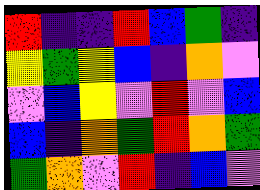[["red", "indigo", "indigo", "red", "blue", "green", "indigo"], ["yellow", "green", "yellow", "blue", "indigo", "orange", "violet"], ["violet", "blue", "yellow", "violet", "red", "violet", "blue"], ["blue", "indigo", "orange", "green", "red", "orange", "green"], ["green", "orange", "violet", "red", "indigo", "blue", "violet"]]